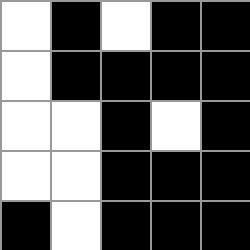[["white", "black", "white", "black", "black"], ["white", "black", "black", "black", "black"], ["white", "white", "black", "white", "black"], ["white", "white", "black", "black", "black"], ["black", "white", "black", "black", "black"]]